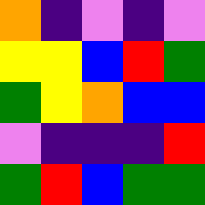[["orange", "indigo", "violet", "indigo", "violet"], ["yellow", "yellow", "blue", "red", "green"], ["green", "yellow", "orange", "blue", "blue"], ["violet", "indigo", "indigo", "indigo", "red"], ["green", "red", "blue", "green", "green"]]